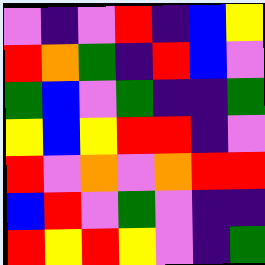[["violet", "indigo", "violet", "red", "indigo", "blue", "yellow"], ["red", "orange", "green", "indigo", "red", "blue", "violet"], ["green", "blue", "violet", "green", "indigo", "indigo", "green"], ["yellow", "blue", "yellow", "red", "red", "indigo", "violet"], ["red", "violet", "orange", "violet", "orange", "red", "red"], ["blue", "red", "violet", "green", "violet", "indigo", "indigo"], ["red", "yellow", "red", "yellow", "violet", "indigo", "green"]]